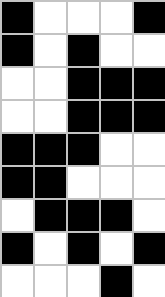[["black", "white", "white", "white", "black"], ["black", "white", "black", "white", "white"], ["white", "white", "black", "black", "black"], ["white", "white", "black", "black", "black"], ["black", "black", "black", "white", "white"], ["black", "black", "white", "white", "white"], ["white", "black", "black", "black", "white"], ["black", "white", "black", "white", "black"], ["white", "white", "white", "black", "white"]]